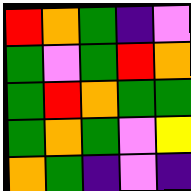[["red", "orange", "green", "indigo", "violet"], ["green", "violet", "green", "red", "orange"], ["green", "red", "orange", "green", "green"], ["green", "orange", "green", "violet", "yellow"], ["orange", "green", "indigo", "violet", "indigo"]]